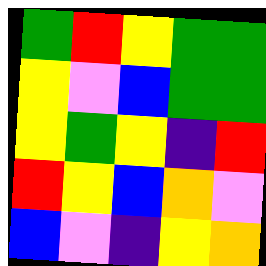[["green", "red", "yellow", "green", "green"], ["yellow", "violet", "blue", "green", "green"], ["yellow", "green", "yellow", "indigo", "red"], ["red", "yellow", "blue", "orange", "violet"], ["blue", "violet", "indigo", "yellow", "orange"]]